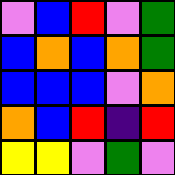[["violet", "blue", "red", "violet", "green"], ["blue", "orange", "blue", "orange", "green"], ["blue", "blue", "blue", "violet", "orange"], ["orange", "blue", "red", "indigo", "red"], ["yellow", "yellow", "violet", "green", "violet"]]